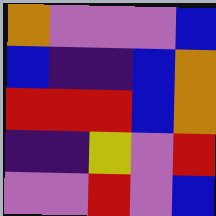[["orange", "violet", "violet", "violet", "blue"], ["blue", "indigo", "indigo", "blue", "orange"], ["red", "red", "red", "blue", "orange"], ["indigo", "indigo", "yellow", "violet", "red"], ["violet", "violet", "red", "violet", "blue"]]